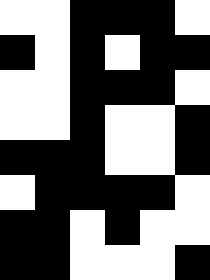[["white", "white", "black", "black", "black", "white"], ["black", "white", "black", "white", "black", "black"], ["white", "white", "black", "black", "black", "white"], ["white", "white", "black", "white", "white", "black"], ["black", "black", "black", "white", "white", "black"], ["white", "black", "black", "black", "black", "white"], ["black", "black", "white", "black", "white", "white"], ["black", "black", "white", "white", "white", "black"]]